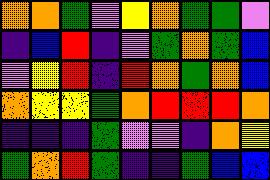[["orange", "orange", "green", "violet", "yellow", "orange", "green", "green", "violet"], ["indigo", "blue", "red", "indigo", "violet", "green", "orange", "green", "blue"], ["violet", "yellow", "red", "indigo", "red", "orange", "green", "orange", "blue"], ["orange", "yellow", "yellow", "green", "orange", "red", "red", "red", "orange"], ["indigo", "indigo", "indigo", "green", "violet", "violet", "indigo", "orange", "yellow"], ["green", "orange", "red", "green", "indigo", "indigo", "green", "blue", "blue"]]